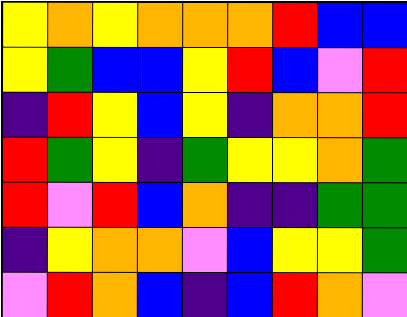[["yellow", "orange", "yellow", "orange", "orange", "orange", "red", "blue", "blue"], ["yellow", "green", "blue", "blue", "yellow", "red", "blue", "violet", "red"], ["indigo", "red", "yellow", "blue", "yellow", "indigo", "orange", "orange", "red"], ["red", "green", "yellow", "indigo", "green", "yellow", "yellow", "orange", "green"], ["red", "violet", "red", "blue", "orange", "indigo", "indigo", "green", "green"], ["indigo", "yellow", "orange", "orange", "violet", "blue", "yellow", "yellow", "green"], ["violet", "red", "orange", "blue", "indigo", "blue", "red", "orange", "violet"]]